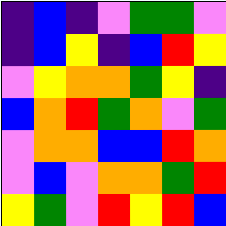[["indigo", "blue", "indigo", "violet", "green", "green", "violet"], ["indigo", "blue", "yellow", "indigo", "blue", "red", "yellow"], ["violet", "yellow", "orange", "orange", "green", "yellow", "indigo"], ["blue", "orange", "red", "green", "orange", "violet", "green"], ["violet", "orange", "orange", "blue", "blue", "red", "orange"], ["violet", "blue", "violet", "orange", "orange", "green", "red"], ["yellow", "green", "violet", "red", "yellow", "red", "blue"]]